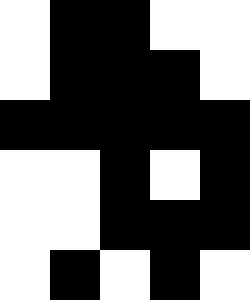[["white", "black", "black", "white", "white"], ["white", "black", "black", "black", "white"], ["black", "black", "black", "black", "black"], ["white", "white", "black", "white", "black"], ["white", "white", "black", "black", "black"], ["white", "black", "white", "black", "white"]]